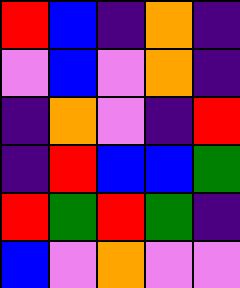[["red", "blue", "indigo", "orange", "indigo"], ["violet", "blue", "violet", "orange", "indigo"], ["indigo", "orange", "violet", "indigo", "red"], ["indigo", "red", "blue", "blue", "green"], ["red", "green", "red", "green", "indigo"], ["blue", "violet", "orange", "violet", "violet"]]